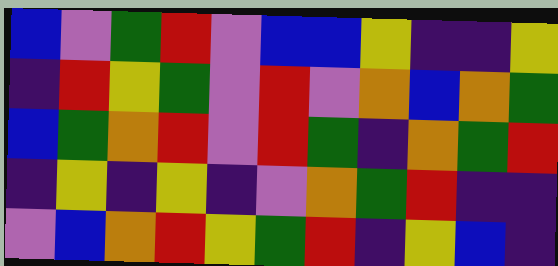[["blue", "violet", "green", "red", "violet", "blue", "blue", "yellow", "indigo", "indigo", "yellow"], ["indigo", "red", "yellow", "green", "violet", "red", "violet", "orange", "blue", "orange", "green"], ["blue", "green", "orange", "red", "violet", "red", "green", "indigo", "orange", "green", "red"], ["indigo", "yellow", "indigo", "yellow", "indigo", "violet", "orange", "green", "red", "indigo", "indigo"], ["violet", "blue", "orange", "red", "yellow", "green", "red", "indigo", "yellow", "blue", "indigo"]]